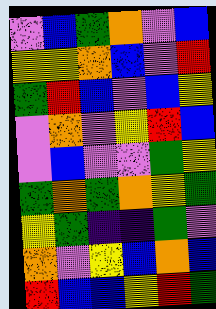[["violet", "blue", "green", "orange", "violet", "blue"], ["yellow", "yellow", "orange", "blue", "violet", "red"], ["green", "red", "blue", "violet", "blue", "yellow"], ["violet", "orange", "violet", "yellow", "red", "blue"], ["violet", "blue", "violet", "violet", "green", "yellow"], ["green", "orange", "green", "orange", "yellow", "green"], ["yellow", "green", "indigo", "indigo", "green", "violet"], ["orange", "violet", "yellow", "blue", "orange", "blue"], ["red", "blue", "blue", "yellow", "red", "green"]]